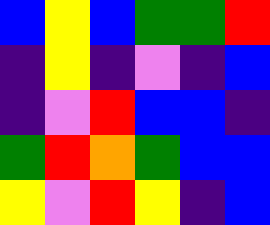[["blue", "yellow", "blue", "green", "green", "red"], ["indigo", "yellow", "indigo", "violet", "indigo", "blue"], ["indigo", "violet", "red", "blue", "blue", "indigo"], ["green", "red", "orange", "green", "blue", "blue"], ["yellow", "violet", "red", "yellow", "indigo", "blue"]]